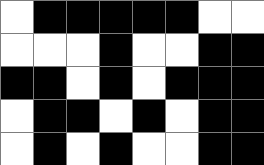[["white", "black", "black", "black", "black", "black", "white", "white"], ["white", "white", "white", "black", "white", "white", "black", "black"], ["black", "black", "white", "black", "white", "black", "black", "black"], ["white", "black", "black", "white", "black", "white", "black", "black"], ["white", "black", "white", "black", "white", "white", "black", "black"]]